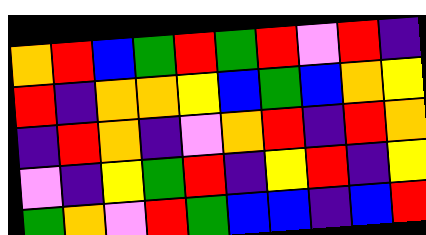[["orange", "red", "blue", "green", "red", "green", "red", "violet", "red", "indigo"], ["red", "indigo", "orange", "orange", "yellow", "blue", "green", "blue", "orange", "yellow"], ["indigo", "red", "orange", "indigo", "violet", "orange", "red", "indigo", "red", "orange"], ["violet", "indigo", "yellow", "green", "red", "indigo", "yellow", "red", "indigo", "yellow"], ["green", "orange", "violet", "red", "green", "blue", "blue", "indigo", "blue", "red"]]